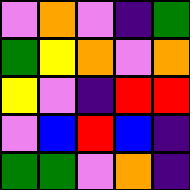[["violet", "orange", "violet", "indigo", "green"], ["green", "yellow", "orange", "violet", "orange"], ["yellow", "violet", "indigo", "red", "red"], ["violet", "blue", "red", "blue", "indigo"], ["green", "green", "violet", "orange", "indigo"]]